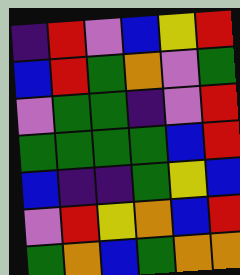[["indigo", "red", "violet", "blue", "yellow", "red"], ["blue", "red", "green", "orange", "violet", "green"], ["violet", "green", "green", "indigo", "violet", "red"], ["green", "green", "green", "green", "blue", "red"], ["blue", "indigo", "indigo", "green", "yellow", "blue"], ["violet", "red", "yellow", "orange", "blue", "red"], ["green", "orange", "blue", "green", "orange", "orange"]]